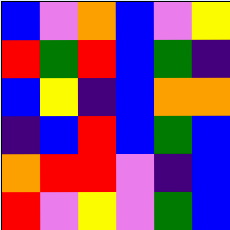[["blue", "violet", "orange", "blue", "violet", "yellow"], ["red", "green", "red", "blue", "green", "indigo"], ["blue", "yellow", "indigo", "blue", "orange", "orange"], ["indigo", "blue", "red", "blue", "green", "blue"], ["orange", "red", "red", "violet", "indigo", "blue"], ["red", "violet", "yellow", "violet", "green", "blue"]]